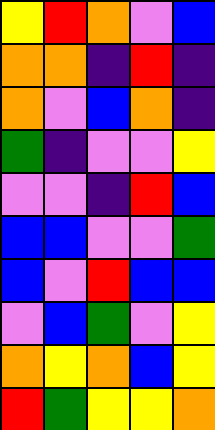[["yellow", "red", "orange", "violet", "blue"], ["orange", "orange", "indigo", "red", "indigo"], ["orange", "violet", "blue", "orange", "indigo"], ["green", "indigo", "violet", "violet", "yellow"], ["violet", "violet", "indigo", "red", "blue"], ["blue", "blue", "violet", "violet", "green"], ["blue", "violet", "red", "blue", "blue"], ["violet", "blue", "green", "violet", "yellow"], ["orange", "yellow", "orange", "blue", "yellow"], ["red", "green", "yellow", "yellow", "orange"]]